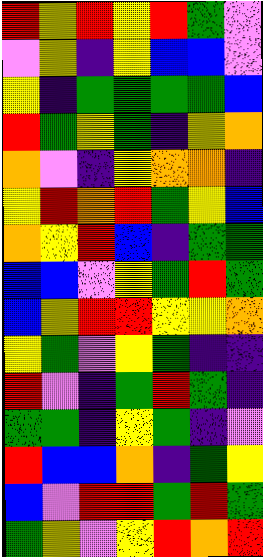[["red", "yellow", "red", "yellow", "red", "green", "violet"], ["violet", "yellow", "indigo", "yellow", "blue", "blue", "violet"], ["yellow", "indigo", "green", "green", "green", "green", "blue"], ["red", "green", "yellow", "green", "indigo", "yellow", "orange"], ["orange", "violet", "indigo", "yellow", "orange", "orange", "indigo"], ["yellow", "red", "orange", "red", "green", "yellow", "blue"], ["orange", "yellow", "red", "blue", "indigo", "green", "green"], ["blue", "blue", "violet", "yellow", "green", "red", "green"], ["blue", "yellow", "red", "red", "yellow", "yellow", "orange"], ["yellow", "green", "violet", "yellow", "green", "indigo", "indigo"], ["red", "violet", "indigo", "green", "red", "green", "indigo"], ["green", "green", "indigo", "yellow", "green", "indigo", "violet"], ["red", "blue", "blue", "orange", "indigo", "green", "yellow"], ["blue", "violet", "red", "red", "green", "red", "green"], ["green", "yellow", "violet", "yellow", "red", "orange", "red"]]